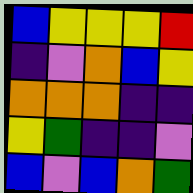[["blue", "yellow", "yellow", "yellow", "red"], ["indigo", "violet", "orange", "blue", "yellow"], ["orange", "orange", "orange", "indigo", "indigo"], ["yellow", "green", "indigo", "indigo", "violet"], ["blue", "violet", "blue", "orange", "green"]]